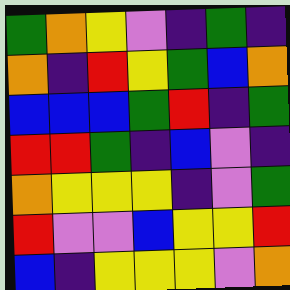[["green", "orange", "yellow", "violet", "indigo", "green", "indigo"], ["orange", "indigo", "red", "yellow", "green", "blue", "orange"], ["blue", "blue", "blue", "green", "red", "indigo", "green"], ["red", "red", "green", "indigo", "blue", "violet", "indigo"], ["orange", "yellow", "yellow", "yellow", "indigo", "violet", "green"], ["red", "violet", "violet", "blue", "yellow", "yellow", "red"], ["blue", "indigo", "yellow", "yellow", "yellow", "violet", "orange"]]